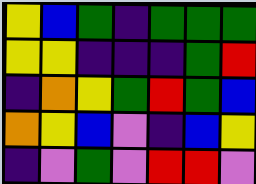[["yellow", "blue", "green", "indigo", "green", "green", "green"], ["yellow", "yellow", "indigo", "indigo", "indigo", "green", "red"], ["indigo", "orange", "yellow", "green", "red", "green", "blue"], ["orange", "yellow", "blue", "violet", "indigo", "blue", "yellow"], ["indigo", "violet", "green", "violet", "red", "red", "violet"]]